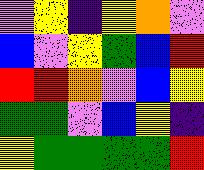[["violet", "yellow", "indigo", "yellow", "orange", "violet"], ["blue", "violet", "yellow", "green", "blue", "red"], ["red", "red", "orange", "violet", "blue", "yellow"], ["green", "green", "violet", "blue", "yellow", "indigo"], ["yellow", "green", "green", "green", "green", "red"]]